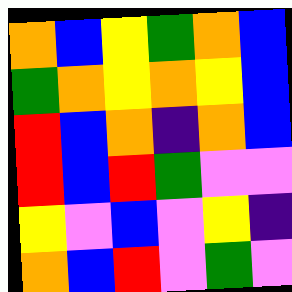[["orange", "blue", "yellow", "green", "orange", "blue"], ["green", "orange", "yellow", "orange", "yellow", "blue"], ["red", "blue", "orange", "indigo", "orange", "blue"], ["red", "blue", "red", "green", "violet", "violet"], ["yellow", "violet", "blue", "violet", "yellow", "indigo"], ["orange", "blue", "red", "violet", "green", "violet"]]